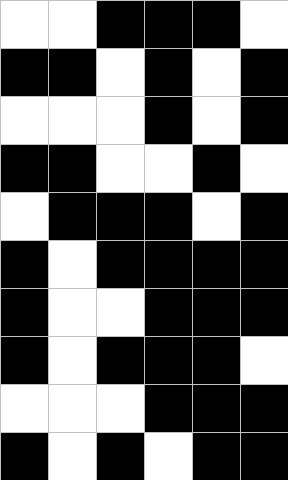[["white", "white", "black", "black", "black", "white"], ["black", "black", "white", "black", "white", "black"], ["white", "white", "white", "black", "white", "black"], ["black", "black", "white", "white", "black", "white"], ["white", "black", "black", "black", "white", "black"], ["black", "white", "black", "black", "black", "black"], ["black", "white", "white", "black", "black", "black"], ["black", "white", "black", "black", "black", "white"], ["white", "white", "white", "black", "black", "black"], ["black", "white", "black", "white", "black", "black"]]